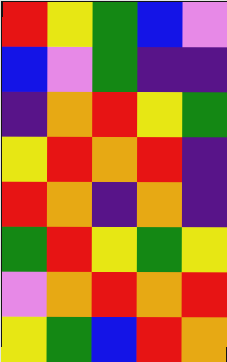[["red", "yellow", "green", "blue", "violet"], ["blue", "violet", "green", "indigo", "indigo"], ["indigo", "orange", "red", "yellow", "green"], ["yellow", "red", "orange", "red", "indigo"], ["red", "orange", "indigo", "orange", "indigo"], ["green", "red", "yellow", "green", "yellow"], ["violet", "orange", "red", "orange", "red"], ["yellow", "green", "blue", "red", "orange"]]